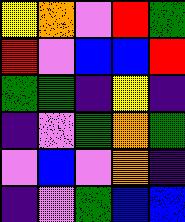[["yellow", "orange", "violet", "red", "green"], ["red", "violet", "blue", "blue", "red"], ["green", "green", "indigo", "yellow", "indigo"], ["indigo", "violet", "green", "orange", "green"], ["violet", "blue", "violet", "orange", "indigo"], ["indigo", "violet", "green", "blue", "blue"]]